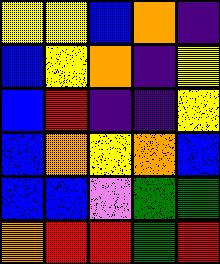[["yellow", "yellow", "blue", "orange", "indigo"], ["blue", "yellow", "orange", "indigo", "yellow"], ["blue", "red", "indigo", "indigo", "yellow"], ["blue", "orange", "yellow", "orange", "blue"], ["blue", "blue", "violet", "green", "green"], ["orange", "red", "red", "green", "red"]]